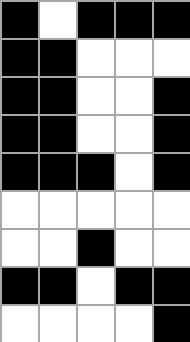[["black", "white", "black", "black", "black"], ["black", "black", "white", "white", "white"], ["black", "black", "white", "white", "black"], ["black", "black", "white", "white", "black"], ["black", "black", "black", "white", "black"], ["white", "white", "white", "white", "white"], ["white", "white", "black", "white", "white"], ["black", "black", "white", "black", "black"], ["white", "white", "white", "white", "black"]]